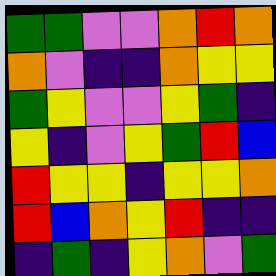[["green", "green", "violet", "violet", "orange", "red", "orange"], ["orange", "violet", "indigo", "indigo", "orange", "yellow", "yellow"], ["green", "yellow", "violet", "violet", "yellow", "green", "indigo"], ["yellow", "indigo", "violet", "yellow", "green", "red", "blue"], ["red", "yellow", "yellow", "indigo", "yellow", "yellow", "orange"], ["red", "blue", "orange", "yellow", "red", "indigo", "indigo"], ["indigo", "green", "indigo", "yellow", "orange", "violet", "green"]]